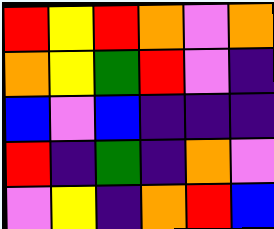[["red", "yellow", "red", "orange", "violet", "orange"], ["orange", "yellow", "green", "red", "violet", "indigo"], ["blue", "violet", "blue", "indigo", "indigo", "indigo"], ["red", "indigo", "green", "indigo", "orange", "violet"], ["violet", "yellow", "indigo", "orange", "red", "blue"]]